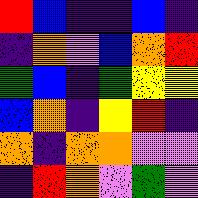[["red", "blue", "indigo", "indigo", "blue", "indigo"], ["indigo", "orange", "violet", "blue", "orange", "red"], ["green", "blue", "indigo", "green", "yellow", "yellow"], ["blue", "orange", "indigo", "yellow", "red", "indigo"], ["orange", "indigo", "orange", "orange", "violet", "violet"], ["indigo", "red", "orange", "violet", "green", "violet"]]